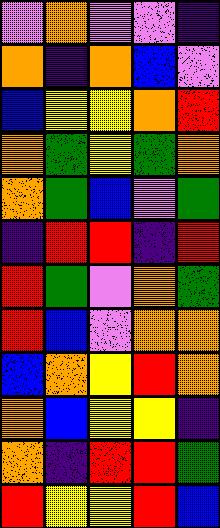[["violet", "orange", "violet", "violet", "indigo"], ["orange", "indigo", "orange", "blue", "violet"], ["blue", "yellow", "yellow", "orange", "red"], ["orange", "green", "yellow", "green", "orange"], ["orange", "green", "blue", "violet", "green"], ["indigo", "red", "red", "indigo", "red"], ["red", "green", "violet", "orange", "green"], ["red", "blue", "violet", "orange", "orange"], ["blue", "orange", "yellow", "red", "orange"], ["orange", "blue", "yellow", "yellow", "indigo"], ["orange", "indigo", "red", "red", "green"], ["red", "yellow", "yellow", "red", "blue"]]